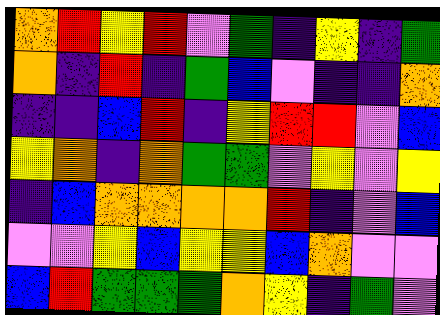[["orange", "red", "yellow", "red", "violet", "green", "indigo", "yellow", "indigo", "green"], ["orange", "indigo", "red", "indigo", "green", "blue", "violet", "indigo", "indigo", "orange"], ["indigo", "indigo", "blue", "red", "indigo", "yellow", "red", "red", "violet", "blue"], ["yellow", "orange", "indigo", "orange", "green", "green", "violet", "yellow", "violet", "yellow"], ["indigo", "blue", "orange", "orange", "orange", "orange", "red", "indigo", "violet", "blue"], ["violet", "violet", "yellow", "blue", "yellow", "yellow", "blue", "orange", "violet", "violet"], ["blue", "red", "green", "green", "green", "orange", "yellow", "indigo", "green", "violet"]]